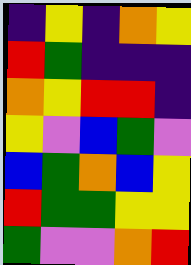[["indigo", "yellow", "indigo", "orange", "yellow"], ["red", "green", "indigo", "indigo", "indigo"], ["orange", "yellow", "red", "red", "indigo"], ["yellow", "violet", "blue", "green", "violet"], ["blue", "green", "orange", "blue", "yellow"], ["red", "green", "green", "yellow", "yellow"], ["green", "violet", "violet", "orange", "red"]]